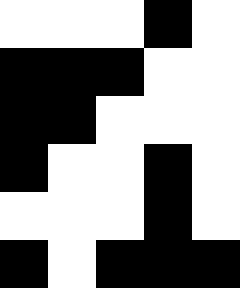[["white", "white", "white", "black", "white"], ["black", "black", "black", "white", "white"], ["black", "black", "white", "white", "white"], ["black", "white", "white", "black", "white"], ["white", "white", "white", "black", "white"], ["black", "white", "black", "black", "black"]]